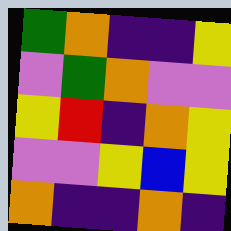[["green", "orange", "indigo", "indigo", "yellow"], ["violet", "green", "orange", "violet", "violet"], ["yellow", "red", "indigo", "orange", "yellow"], ["violet", "violet", "yellow", "blue", "yellow"], ["orange", "indigo", "indigo", "orange", "indigo"]]